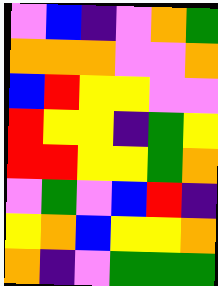[["violet", "blue", "indigo", "violet", "orange", "green"], ["orange", "orange", "orange", "violet", "violet", "orange"], ["blue", "red", "yellow", "yellow", "violet", "violet"], ["red", "yellow", "yellow", "indigo", "green", "yellow"], ["red", "red", "yellow", "yellow", "green", "orange"], ["violet", "green", "violet", "blue", "red", "indigo"], ["yellow", "orange", "blue", "yellow", "yellow", "orange"], ["orange", "indigo", "violet", "green", "green", "green"]]